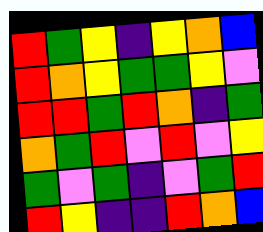[["red", "green", "yellow", "indigo", "yellow", "orange", "blue"], ["red", "orange", "yellow", "green", "green", "yellow", "violet"], ["red", "red", "green", "red", "orange", "indigo", "green"], ["orange", "green", "red", "violet", "red", "violet", "yellow"], ["green", "violet", "green", "indigo", "violet", "green", "red"], ["red", "yellow", "indigo", "indigo", "red", "orange", "blue"]]